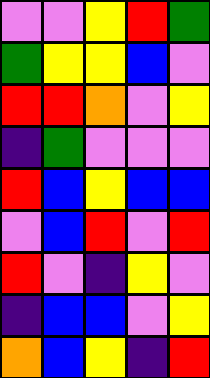[["violet", "violet", "yellow", "red", "green"], ["green", "yellow", "yellow", "blue", "violet"], ["red", "red", "orange", "violet", "yellow"], ["indigo", "green", "violet", "violet", "violet"], ["red", "blue", "yellow", "blue", "blue"], ["violet", "blue", "red", "violet", "red"], ["red", "violet", "indigo", "yellow", "violet"], ["indigo", "blue", "blue", "violet", "yellow"], ["orange", "blue", "yellow", "indigo", "red"]]